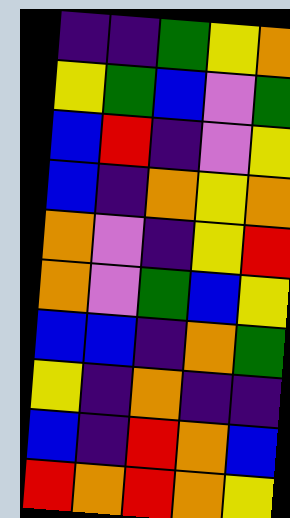[["indigo", "indigo", "green", "yellow", "orange"], ["yellow", "green", "blue", "violet", "green"], ["blue", "red", "indigo", "violet", "yellow"], ["blue", "indigo", "orange", "yellow", "orange"], ["orange", "violet", "indigo", "yellow", "red"], ["orange", "violet", "green", "blue", "yellow"], ["blue", "blue", "indigo", "orange", "green"], ["yellow", "indigo", "orange", "indigo", "indigo"], ["blue", "indigo", "red", "orange", "blue"], ["red", "orange", "red", "orange", "yellow"]]